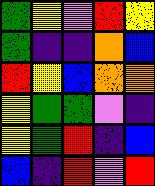[["green", "yellow", "violet", "red", "yellow"], ["green", "indigo", "indigo", "orange", "blue"], ["red", "yellow", "blue", "orange", "orange"], ["yellow", "green", "green", "violet", "indigo"], ["yellow", "green", "red", "indigo", "blue"], ["blue", "indigo", "red", "violet", "red"]]